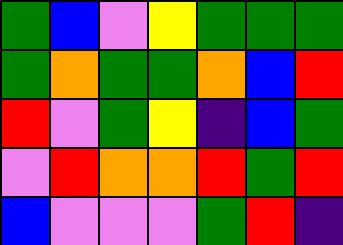[["green", "blue", "violet", "yellow", "green", "green", "green"], ["green", "orange", "green", "green", "orange", "blue", "red"], ["red", "violet", "green", "yellow", "indigo", "blue", "green"], ["violet", "red", "orange", "orange", "red", "green", "red"], ["blue", "violet", "violet", "violet", "green", "red", "indigo"]]